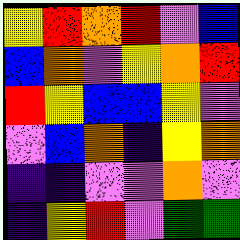[["yellow", "red", "orange", "red", "violet", "blue"], ["blue", "orange", "violet", "yellow", "orange", "red"], ["red", "yellow", "blue", "blue", "yellow", "violet"], ["violet", "blue", "orange", "indigo", "yellow", "orange"], ["indigo", "indigo", "violet", "violet", "orange", "violet"], ["indigo", "yellow", "red", "violet", "green", "green"]]